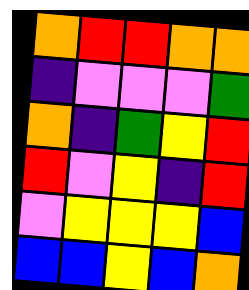[["orange", "red", "red", "orange", "orange"], ["indigo", "violet", "violet", "violet", "green"], ["orange", "indigo", "green", "yellow", "red"], ["red", "violet", "yellow", "indigo", "red"], ["violet", "yellow", "yellow", "yellow", "blue"], ["blue", "blue", "yellow", "blue", "orange"]]